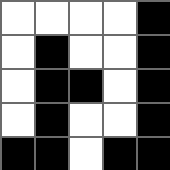[["white", "white", "white", "white", "black"], ["white", "black", "white", "white", "black"], ["white", "black", "black", "white", "black"], ["white", "black", "white", "white", "black"], ["black", "black", "white", "black", "black"]]